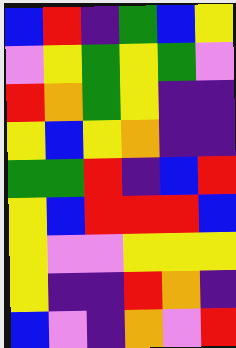[["blue", "red", "indigo", "green", "blue", "yellow"], ["violet", "yellow", "green", "yellow", "green", "violet"], ["red", "orange", "green", "yellow", "indigo", "indigo"], ["yellow", "blue", "yellow", "orange", "indigo", "indigo"], ["green", "green", "red", "indigo", "blue", "red"], ["yellow", "blue", "red", "red", "red", "blue"], ["yellow", "violet", "violet", "yellow", "yellow", "yellow"], ["yellow", "indigo", "indigo", "red", "orange", "indigo"], ["blue", "violet", "indigo", "orange", "violet", "red"]]